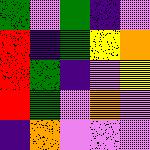[["green", "violet", "green", "indigo", "violet"], ["red", "indigo", "green", "yellow", "orange"], ["red", "green", "indigo", "violet", "yellow"], ["red", "green", "violet", "orange", "violet"], ["indigo", "orange", "violet", "violet", "violet"]]